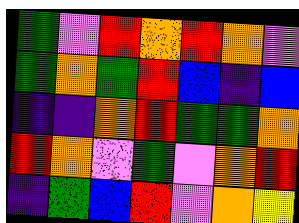[["green", "violet", "red", "orange", "red", "orange", "violet"], ["green", "orange", "green", "red", "blue", "indigo", "blue"], ["indigo", "indigo", "orange", "red", "green", "green", "orange"], ["red", "orange", "violet", "green", "violet", "orange", "red"], ["indigo", "green", "blue", "red", "violet", "orange", "yellow"]]